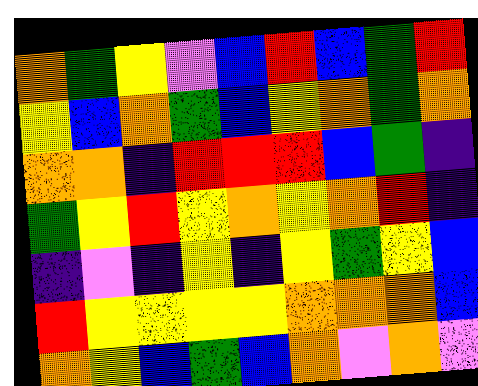[["orange", "green", "yellow", "violet", "blue", "red", "blue", "green", "red"], ["yellow", "blue", "orange", "green", "blue", "yellow", "orange", "green", "orange"], ["orange", "orange", "indigo", "red", "red", "red", "blue", "green", "indigo"], ["green", "yellow", "red", "yellow", "orange", "yellow", "orange", "red", "indigo"], ["indigo", "violet", "indigo", "yellow", "indigo", "yellow", "green", "yellow", "blue"], ["red", "yellow", "yellow", "yellow", "yellow", "orange", "orange", "orange", "blue"], ["orange", "yellow", "blue", "green", "blue", "orange", "violet", "orange", "violet"]]